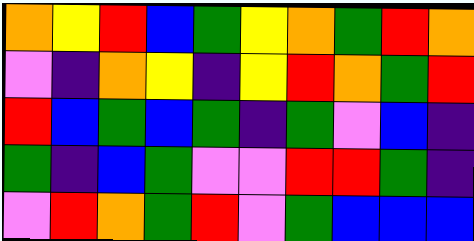[["orange", "yellow", "red", "blue", "green", "yellow", "orange", "green", "red", "orange"], ["violet", "indigo", "orange", "yellow", "indigo", "yellow", "red", "orange", "green", "red"], ["red", "blue", "green", "blue", "green", "indigo", "green", "violet", "blue", "indigo"], ["green", "indigo", "blue", "green", "violet", "violet", "red", "red", "green", "indigo"], ["violet", "red", "orange", "green", "red", "violet", "green", "blue", "blue", "blue"]]